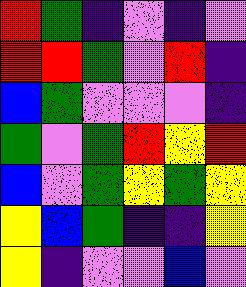[["red", "green", "indigo", "violet", "indigo", "violet"], ["red", "red", "green", "violet", "red", "indigo"], ["blue", "green", "violet", "violet", "violet", "indigo"], ["green", "violet", "green", "red", "yellow", "red"], ["blue", "violet", "green", "yellow", "green", "yellow"], ["yellow", "blue", "green", "indigo", "indigo", "yellow"], ["yellow", "indigo", "violet", "violet", "blue", "violet"]]